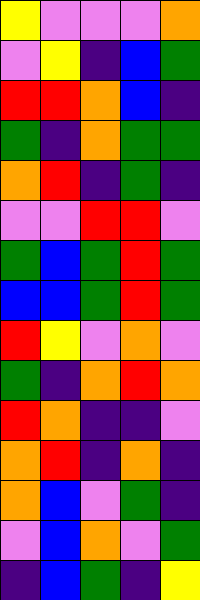[["yellow", "violet", "violet", "violet", "orange"], ["violet", "yellow", "indigo", "blue", "green"], ["red", "red", "orange", "blue", "indigo"], ["green", "indigo", "orange", "green", "green"], ["orange", "red", "indigo", "green", "indigo"], ["violet", "violet", "red", "red", "violet"], ["green", "blue", "green", "red", "green"], ["blue", "blue", "green", "red", "green"], ["red", "yellow", "violet", "orange", "violet"], ["green", "indigo", "orange", "red", "orange"], ["red", "orange", "indigo", "indigo", "violet"], ["orange", "red", "indigo", "orange", "indigo"], ["orange", "blue", "violet", "green", "indigo"], ["violet", "blue", "orange", "violet", "green"], ["indigo", "blue", "green", "indigo", "yellow"]]